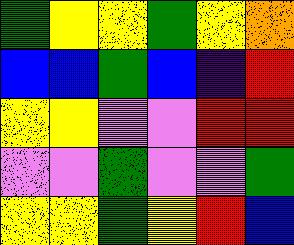[["green", "yellow", "yellow", "green", "yellow", "orange"], ["blue", "blue", "green", "blue", "indigo", "red"], ["yellow", "yellow", "violet", "violet", "red", "red"], ["violet", "violet", "green", "violet", "violet", "green"], ["yellow", "yellow", "green", "yellow", "red", "blue"]]